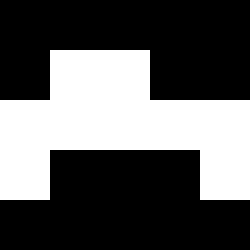[["black", "black", "black", "black", "black"], ["black", "white", "white", "black", "black"], ["white", "white", "white", "white", "white"], ["white", "black", "black", "black", "white"], ["black", "black", "black", "black", "black"]]